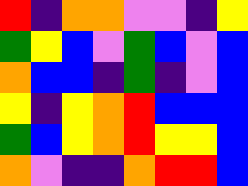[["red", "indigo", "orange", "orange", "violet", "violet", "indigo", "yellow"], ["green", "yellow", "blue", "violet", "green", "blue", "violet", "blue"], ["orange", "blue", "blue", "indigo", "green", "indigo", "violet", "blue"], ["yellow", "indigo", "yellow", "orange", "red", "blue", "blue", "blue"], ["green", "blue", "yellow", "orange", "red", "yellow", "yellow", "blue"], ["orange", "violet", "indigo", "indigo", "orange", "red", "red", "blue"]]